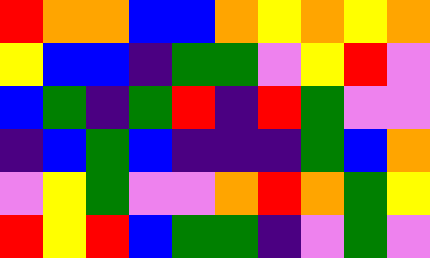[["red", "orange", "orange", "blue", "blue", "orange", "yellow", "orange", "yellow", "orange"], ["yellow", "blue", "blue", "indigo", "green", "green", "violet", "yellow", "red", "violet"], ["blue", "green", "indigo", "green", "red", "indigo", "red", "green", "violet", "violet"], ["indigo", "blue", "green", "blue", "indigo", "indigo", "indigo", "green", "blue", "orange"], ["violet", "yellow", "green", "violet", "violet", "orange", "red", "orange", "green", "yellow"], ["red", "yellow", "red", "blue", "green", "green", "indigo", "violet", "green", "violet"]]